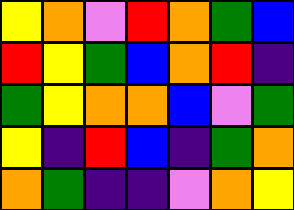[["yellow", "orange", "violet", "red", "orange", "green", "blue"], ["red", "yellow", "green", "blue", "orange", "red", "indigo"], ["green", "yellow", "orange", "orange", "blue", "violet", "green"], ["yellow", "indigo", "red", "blue", "indigo", "green", "orange"], ["orange", "green", "indigo", "indigo", "violet", "orange", "yellow"]]